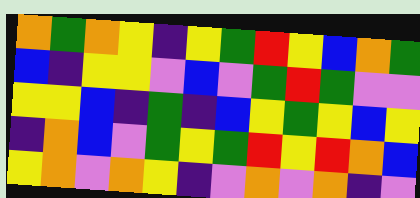[["orange", "green", "orange", "yellow", "indigo", "yellow", "green", "red", "yellow", "blue", "orange", "green"], ["blue", "indigo", "yellow", "yellow", "violet", "blue", "violet", "green", "red", "green", "violet", "violet"], ["yellow", "yellow", "blue", "indigo", "green", "indigo", "blue", "yellow", "green", "yellow", "blue", "yellow"], ["indigo", "orange", "blue", "violet", "green", "yellow", "green", "red", "yellow", "red", "orange", "blue"], ["yellow", "orange", "violet", "orange", "yellow", "indigo", "violet", "orange", "violet", "orange", "indigo", "violet"]]